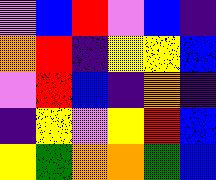[["violet", "blue", "red", "violet", "blue", "indigo"], ["orange", "red", "indigo", "yellow", "yellow", "blue"], ["violet", "red", "blue", "indigo", "orange", "indigo"], ["indigo", "yellow", "violet", "yellow", "red", "blue"], ["yellow", "green", "orange", "orange", "green", "blue"]]